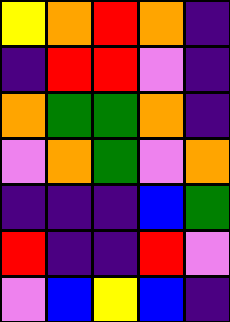[["yellow", "orange", "red", "orange", "indigo"], ["indigo", "red", "red", "violet", "indigo"], ["orange", "green", "green", "orange", "indigo"], ["violet", "orange", "green", "violet", "orange"], ["indigo", "indigo", "indigo", "blue", "green"], ["red", "indigo", "indigo", "red", "violet"], ["violet", "blue", "yellow", "blue", "indigo"]]